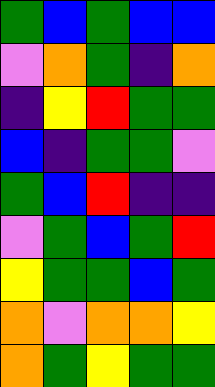[["green", "blue", "green", "blue", "blue"], ["violet", "orange", "green", "indigo", "orange"], ["indigo", "yellow", "red", "green", "green"], ["blue", "indigo", "green", "green", "violet"], ["green", "blue", "red", "indigo", "indigo"], ["violet", "green", "blue", "green", "red"], ["yellow", "green", "green", "blue", "green"], ["orange", "violet", "orange", "orange", "yellow"], ["orange", "green", "yellow", "green", "green"]]